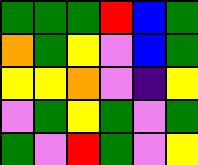[["green", "green", "green", "red", "blue", "green"], ["orange", "green", "yellow", "violet", "blue", "green"], ["yellow", "yellow", "orange", "violet", "indigo", "yellow"], ["violet", "green", "yellow", "green", "violet", "green"], ["green", "violet", "red", "green", "violet", "yellow"]]